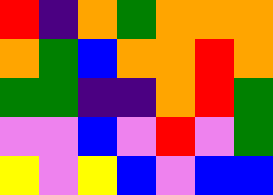[["red", "indigo", "orange", "green", "orange", "orange", "orange"], ["orange", "green", "blue", "orange", "orange", "red", "orange"], ["green", "green", "indigo", "indigo", "orange", "red", "green"], ["violet", "violet", "blue", "violet", "red", "violet", "green"], ["yellow", "violet", "yellow", "blue", "violet", "blue", "blue"]]